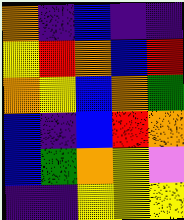[["orange", "indigo", "blue", "indigo", "indigo"], ["yellow", "red", "orange", "blue", "red"], ["orange", "yellow", "blue", "orange", "green"], ["blue", "indigo", "blue", "red", "orange"], ["blue", "green", "orange", "yellow", "violet"], ["indigo", "indigo", "yellow", "yellow", "yellow"]]